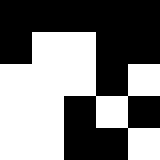[["black", "black", "black", "black", "black"], ["black", "white", "white", "black", "black"], ["white", "white", "white", "black", "white"], ["white", "white", "black", "white", "black"], ["white", "white", "black", "black", "white"]]